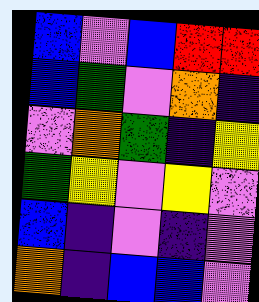[["blue", "violet", "blue", "red", "red"], ["blue", "green", "violet", "orange", "indigo"], ["violet", "orange", "green", "indigo", "yellow"], ["green", "yellow", "violet", "yellow", "violet"], ["blue", "indigo", "violet", "indigo", "violet"], ["orange", "indigo", "blue", "blue", "violet"]]